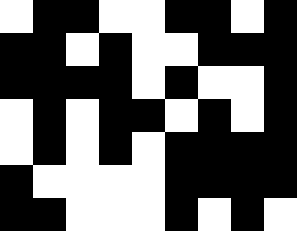[["white", "black", "black", "white", "white", "black", "black", "white", "black"], ["black", "black", "white", "black", "white", "white", "black", "black", "black"], ["black", "black", "black", "black", "white", "black", "white", "white", "black"], ["white", "black", "white", "black", "black", "white", "black", "white", "black"], ["white", "black", "white", "black", "white", "black", "black", "black", "black"], ["black", "white", "white", "white", "white", "black", "black", "black", "black"], ["black", "black", "white", "white", "white", "black", "white", "black", "white"]]